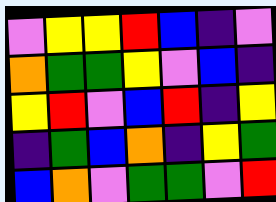[["violet", "yellow", "yellow", "red", "blue", "indigo", "violet"], ["orange", "green", "green", "yellow", "violet", "blue", "indigo"], ["yellow", "red", "violet", "blue", "red", "indigo", "yellow"], ["indigo", "green", "blue", "orange", "indigo", "yellow", "green"], ["blue", "orange", "violet", "green", "green", "violet", "red"]]